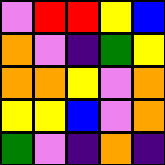[["violet", "red", "red", "yellow", "blue"], ["orange", "violet", "indigo", "green", "yellow"], ["orange", "orange", "yellow", "violet", "orange"], ["yellow", "yellow", "blue", "violet", "orange"], ["green", "violet", "indigo", "orange", "indigo"]]